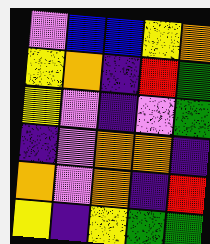[["violet", "blue", "blue", "yellow", "orange"], ["yellow", "orange", "indigo", "red", "green"], ["yellow", "violet", "indigo", "violet", "green"], ["indigo", "violet", "orange", "orange", "indigo"], ["orange", "violet", "orange", "indigo", "red"], ["yellow", "indigo", "yellow", "green", "green"]]